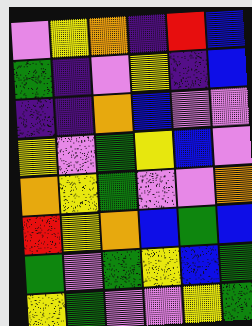[["violet", "yellow", "orange", "indigo", "red", "blue"], ["green", "indigo", "violet", "yellow", "indigo", "blue"], ["indigo", "indigo", "orange", "blue", "violet", "violet"], ["yellow", "violet", "green", "yellow", "blue", "violet"], ["orange", "yellow", "green", "violet", "violet", "orange"], ["red", "yellow", "orange", "blue", "green", "blue"], ["green", "violet", "green", "yellow", "blue", "green"], ["yellow", "green", "violet", "violet", "yellow", "green"]]